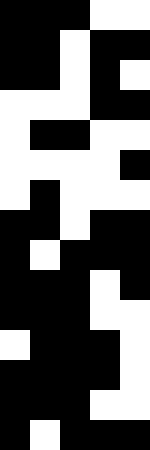[["black", "black", "black", "white", "white"], ["black", "black", "white", "black", "black"], ["black", "black", "white", "black", "white"], ["white", "white", "white", "black", "black"], ["white", "black", "black", "white", "white"], ["white", "white", "white", "white", "black"], ["white", "black", "white", "white", "white"], ["black", "black", "white", "black", "black"], ["black", "white", "black", "black", "black"], ["black", "black", "black", "white", "black"], ["black", "black", "black", "white", "white"], ["white", "black", "black", "black", "white"], ["black", "black", "black", "black", "white"], ["black", "black", "black", "white", "white"], ["black", "white", "black", "black", "black"]]